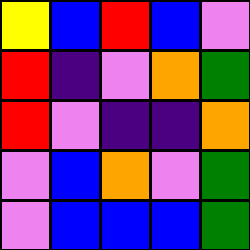[["yellow", "blue", "red", "blue", "violet"], ["red", "indigo", "violet", "orange", "green"], ["red", "violet", "indigo", "indigo", "orange"], ["violet", "blue", "orange", "violet", "green"], ["violet", "blue", "blue", "blue", "green"]]